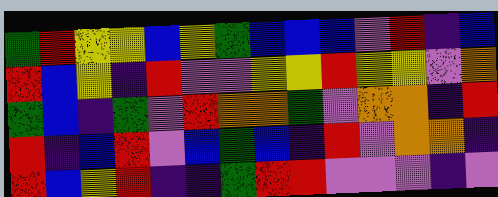[["green", "red", "yellow", "yellow", "blue", "yellow", "green", "blue", "blue", "blue", "violet", "red", "indigo", "blue"], ["red", "blue", "yellow", "indigo", "red", "violet", "violet", "yellow", "yellow", "red", "yellow", "yellow", "violet", "orange"], ["green", "blue", "indigo", "green", "violet", "red", "orange", "orange", "green", "violet", "orange", "orange", "indigo", "red"], ["red", "indigo", "blue", "red", "violet", "blue", "green", "blue", "indigo", "red", "violet", "orange", "orange", "indigo"], ["red", "blue", "yellow", "red", "indigo", "indigo", "green", "red", "red", "violet", "violet", "violet", "indigo", "violet"]]